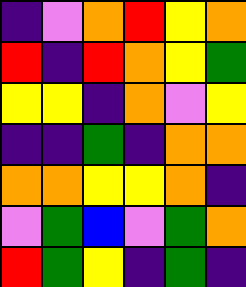[["indigo", "violet", "orange", "red", "yellow", "orange"], ["red", "indigo", "red", "orange", "yellow", "green"], ["yellow", "yellow", "indigo", "orange", "violet", "yellow"], ["indigo", "indigo", "green", "indigo", "orange", "orange"], ["orange", "orange", "yellow", "yellow", "orange", "indigo"], ["violet", "green", "blue", "violet", "green", "orange"], ["red", "green", "yellow", "indigo", "green", "indigo"]]